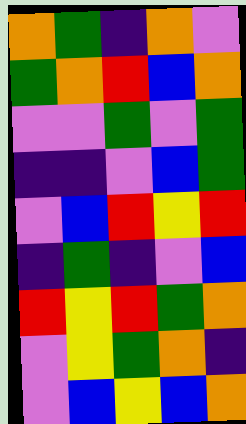[["orange", "green", "indigo", "orange", "violet"], ["green", "orange", "red", "blue", "orange"], ["violet", "violet", "green", "violet", "green"], ["indigo", "indigo", "violet", "blue", "green"], ["violet", "blue", "red", "yellow", "red"], ["indigo", "green", "indigo", "violet", "blue"], ["red", "yellow", "red", "green", "orange"], ["violet", "yellow", "green", "orange", "indigo"], ["violet", "blue", "yellow", "blue", "orange"]]